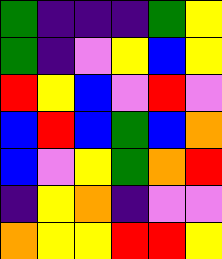[["green", "indigo", "indigo", "indigo", "green", "yellow"], ["green", "indigo", "violet", "yellow", "blue", "yellow"], ["red", "yellow", "blue", "violet", "red", "violet"], ["blue", "red", "blue", "green", "blue", "orange"], ["blue", "violet", "yellow", "green", "orange", "red"], ["indigo", "yellow", "orange", "indigo", "violet", "violet"], ["orange", "yellow", "yellow", "red", "red", "yellow"]]